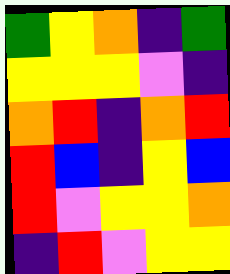[["green", "yellow", "orange", "indigo", "green"], ["yellow", "yellow", "yellow", "violet", "indigo"], ["orange", "red", "indigo", "orange", "red"], ["red", "blue", "indigo", "yellow", "blue"], ["red", "violet", "yellow", "yellow", "orange"], ["indigo", "red", "violet", "yellow", "yellow"]]